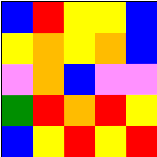[["blue", "red", "yellow", "yellow", "blue"], ["yellow", "orange", "yellow", "orange", "blue"], ["violet", "orange", "blue", "violet", "violet"], ["green", "red", "orange", "red", "yellow"], ["blue", "yellow", "red", "yellow", "red"]]